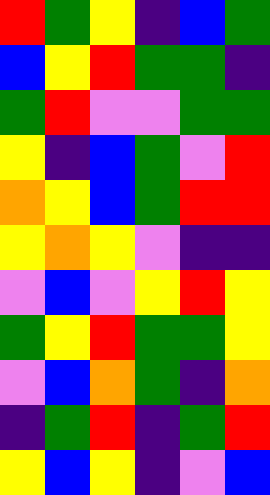[["red", "green", "yellow", "indigo", "blue", "green"], ["blue", "yellow", "red", "green", "green", "indigo"], ["green", "red", "violet", "violet", "green", "green"], ["yellow", "indigo", "blue", "green", "violet", "red"], ["orange", "yellow", "blue", "green", "red", "red"], ["yellow", "orange", "yellow", "violet", "indigo", "indigo"], ["violet", "blue", "violet", "yellow", "red", "yellow"], ["green", "yellow", "red", "green", "green", "yellow"], ["violet", "blue", "orange", "green", "indigo", "orange"], ["indigo", "green", "red", "indigo", "green", "red"], ["yellow", "blue", "yellow", "indigo", "violet", "blue"]]